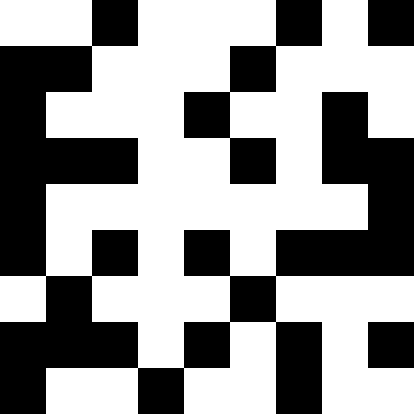[["white", "white", "black", "white", "white", "white", "black", "white", "black"], ["black", "black", "white", "white", "white", "black", "white", "white", "white"], ["black", "white", "white", "white", "black", "white", "white", "black", "white"], ["black", "black", "black", "white", "white", "black", "white", "black", "black"], ["black", "white", "white", "white", "white", "white", "white", "white", "black"], ["black", "white", "black", "white", "black", "white", "black", "black", "black"], ["white", "black", "white", "white", "white", "black", "white", "white", "white"], ["black", "black", "black", "white", "black", "white", "black", "white", "black"], ["black", "white", "white", "black", "white", "white", "black", "white", "white"]]